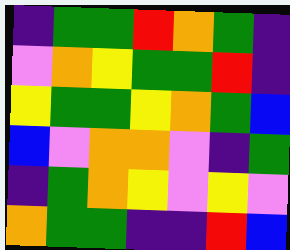[["indigo", "green", "green", "red", "orange", "green", "indigo"], ["violet", "orange", "yellow", "green", "green", "red", "indigo"], ["yellow", "green", "green", "yellow", "orange", "green", "blue"], ["blue", "violet", "orange", "orange", "violet", "indigo", "green"], ["indigo", "green", "orange", "yellow", "violet", "yellow", "violet"], ["orange", "green", "green", "indigo", "indigo", "red", "blue"]]